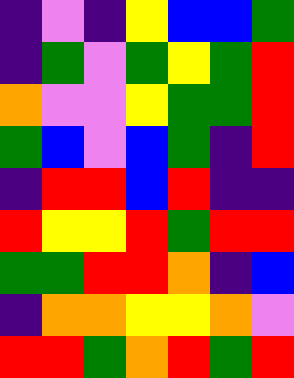[["indigo", "violet", "indigo", "yellow", "blue", "blue", "green"], ["indigo", "green", "violet", "green", "yellow", "green", "red"], ["orange", "violet", "violet", "yellow", "green", "green", "red"], ["green", "blue", "violet", "blue", "green", "indigo", "red"], ["indigo", "red", "red", "blue", "red", "indigo", "indigo"], ["red", "yellow", "yellow", "red", "green", "red", "red"], ["green", "green", "red", "red", "orange", "indigo", "blue"], ["indigo", "orange", "orange", "yellow", "yellow", "orange", "violet"], ["red", "red", "green", "orange", "red", "green", "red"]]